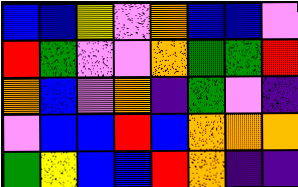[["blue", "blue", "yellow", "violet", "orange", "blue", "blue", "violet"], ["red", "green", "violet", "violet", "orange", "green", "green", "red"], ["orange", "blue", "violet", "orange", "indigo", "green", "violet", "indigo"], ["violet", "blue", "blue", "red", "blue", "orange", "orange", "orange"], ["green", "yellow", "blue", "blue", "red", "orange", "indigo", "indigo"]]